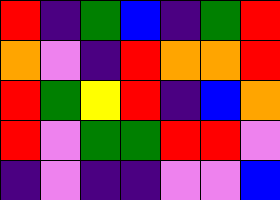[["red", "indigo", "green", "blue", "indigo", "green", "red"], ["orange", "violet", "indigo", "red", "orange", "orange", "red"], ["red", "green", "yellow", "red", "indigo", "blue", "orange"], ["red", "violet", "green", "green", "red", "red", "violet"], ["indigo", "violet", "indigo", "indigo", "violet", "violet", "blue"]]